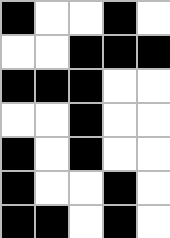[["black", "white", "white", "black", "white"], ["white", "white", "black", "black", "black"], ["black", "black", "black", "white", "white"], ["white", "white", "black", "white", "white"], ["black", "white", "black", "white", "white"], ["black", "white", "white", "black", "white"], ["black", "black", "white", "black", "white"]]